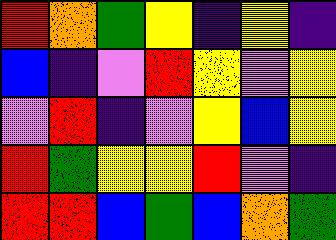[["red", "orange", "green", "yellow", "indigo", "yellow", "indigo"], ["blue", "indigo", "violet", "red", "yellow", "violet", "yellow"], ["violet", "red", "indigo", "violet", "yellow", "blue", "yellow"], ["red", "green", "yellow", "yellow", "red", "violet", "indigo"], ["red", "red", "blue", "green", "blue", "orange", "green"]]